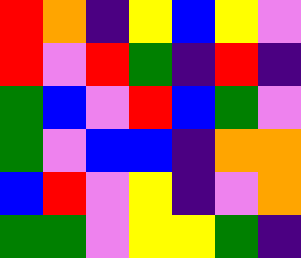[["red", "orange", "indigo", "yellow", "blue", "yellow", "violet"], ["red", "violet", "red", "green", "indigo", "red", "indigo"], ["green", "blue", "violet", "red", "blue", "green", "violet"], ["green", "violet", "blue", "blue", "indigo", "orange", "orange"], ["blue", "red", "violet", "yellow", "indigo", "violet", "orange"], ["green", "green", "violet", "yellow", "yellow", "green", "indigo"]]